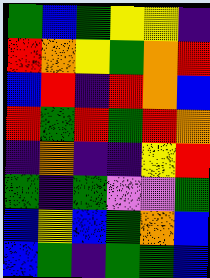[["green", "blue", "green", "yellow", "yellow", "indigo"], ["red", "orange", "yellow", "green", "orange", "red"], ["blue", "red", "indigo", "red", "orange", "blue"], ["red", "green", "red", "green", "red", "orange"], ["indigo", "orange", "indigo", "indigo", "yellow", "red"], ["green", "indigo", "green", "violet", "violet", "green"], ["blue", "yellow", "blue", "green", "orange", "blue"], ["blue", "green", "indigo", "green", "green", "blue"]]